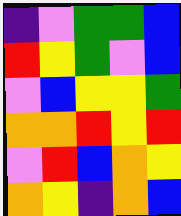[["indigo", "violet", "green", "green", "blue"], ["red", "yellow", "green", "violet", "blue"], ["violet", "blue", "yellow", "yellow", "green"], ["orange", "orange", "red", "yellow", "red"], ["violet", "red", "blue", "orange", "yellow"], ["orange", "yellow", "indigo", "orange", "blue"]]